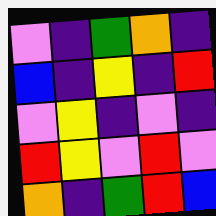[["violet", "indigo", "green", "orange", "indigo"], ["blue", "indigo", "yellow", "indigo", "red"], ["violet", "yellow", "indigo", "violet", "indigo"], ["red", "yellow", "violet", "red", "violet"], ["orange", "indigo", "green", "red", "blue"]]